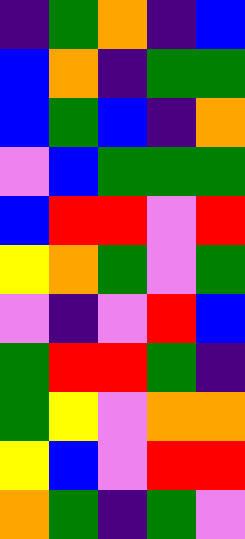[["indigo", "green", "orange", "indigo", "blue"], ["blue", "orange", "indigo", "green", "green"], ["blue", "green", "blue", "indigo", "orange"], ["violet", "blue", "green", "green", "green"], ["blue", "red", "red", "violet", "red"], ["yellow", "orange", "green", "violet", "green"], ["violet", "indigo", "violet", "red", "blue"], ["green", "red", "red", "green", "indigo"], ["green", "yellow", "violet", "orange", "orange"], ["yellow", "blue", "violet", "red", "red"], ["orange", "green", "indigo", "green", "violet"]]